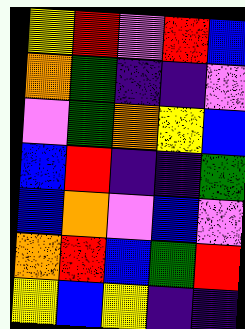[["yellow", "red", "violet", "red", "blue"], ["orange", "green", "indigo", "indigo", "violet"], ["violet", "green", "orange", "yellow", "blue"], ["blue", "red", "indigo", "indigo", "green"], ["blue", "orange", "violet", "blue", "violet"], ["orange", "red", "blue", "green", "red"], ["yellow", "blue", "yellow", "indigo", "indigo"]]